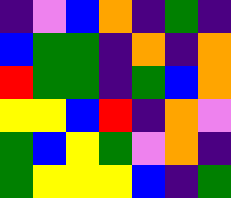[["indigo", "violet", "blue", "orange", "indigo", "green", "indigo"], ["blue", "green", "green", "indigo", "orange", "indigo", "orange"], ["red", "green", "green", "indigo", "green", "blue", "orange"], ["yellow", "yellow", "blue", "red", "indigo", "orange", "violet"], ["green", "blue", "yellow", "green", "violet", "orange", "indigo"], ["green", "yellow", "yellow", "yellow", "blue", "indigo", "green"]]